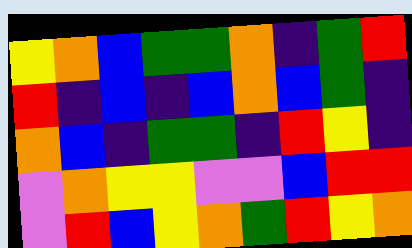[["yellow", "orange", "blue", "green", "green", "orange", "indigo", "green", "red"], ["red", "indigo", "blue", "indigo", "blue", "orange", "blue", "green", "indigo"], ["orange", "blue", "indigo", "green", "green", "indigo", "red", "yellow", "indigo"], ["violet", "orange", "yellow", "yellow", "violet", "violet", "blue", "red", "red"], ["violet", "red", "blue", "yellow", "orange", "green", "red", "yellow", "orange"]]